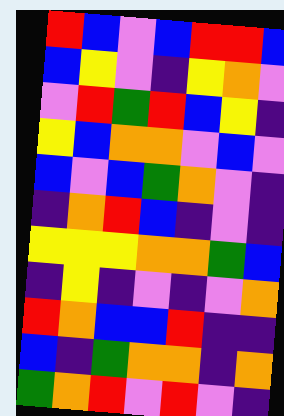[["red", "blue", "violet", "blue", "red", "red", "blue"], ["blue", "yellow", "violet", "indigo", "yellow", "orange", "violet"], ["violet", "red", "green", "red", "blue", "yellow", "indigo"], ["yellow", "blue", "orange", "orange", "violet", "blue", "violet"], ["blue", "violet", "blue", "green", "orange", "violet", "indigo"], ["indigo", "orange", "red", "blue", "indigo", "violet", "indigo"], ["yellow", "yellow", "yellow", "orange", "orange", "green", "blue"], ["indigo", "yellow", "indigo", "violet", "indigo", "violet", "orange"], ["red", "orange", "blue", "blue", "red", "indigo", "indigo"], ["blue", "indigo", "green", "orange", "orange", "indigo", "orange"], ["green", "orange", "red", "violet", "red", "violet", "indigo"]]